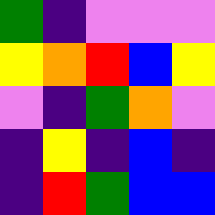[["green", "indigo", "violet", "violet", "violet"], ["yellow", "orange", "red", "blue", "yellow"], ["violet", "indigo", "green", "orange", "violet"], ["indigo", "yellow", "indigo", "blue", "indigo"], ["indigo", "red", "green", "blue", "blue"]]